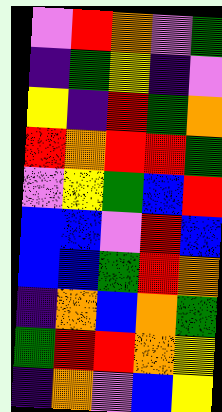[["violet", "red", "orange", "violet", "green"], ["indigo", "green", "yellow", "indigo", "violet"], ["yellow", "indigo", "red", "green", "orange"], ["red", "orange", "red", "red", "green"], ["violet", "yellow", "green", "blue", "red"], ["blue", "blue", "violet", "red", "blue"], ["blue", "blue", "green", "red", "orange"], ["indigo", "orange", "blue", "orange", "green"], ["green", "red", "red", "orange", "yellow"], ["indigo", "orange", "violet", "blue", "yellow"]]